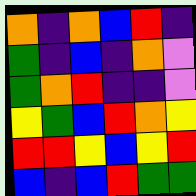[["orange", "indigo", "orange", "blue", "red", "indigo"], ["green", "indigo", "blue", "indigo", "orange", "violet"], ["green", "orange", "red", "indigo", "indigo", "violet"], ["yellow", "green", "blue", "red", "orange", "yellow"], ["red", "red", "yellow", "blue", "yellow", "red"], ["blue", "indigo", "blue", "red", "green", "green"]]